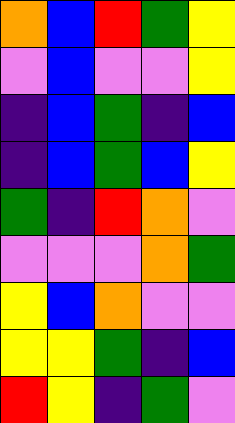[["orange", "blue", "red", "green", "yellow"], ["violet", "blue", "violet", "violet", "yellow"], ["indigo", "blue", "green", "indigo", "blue"], ["indigo", "blue", "green", "blue", "yellow"], ["green", "indigo", "red", "orange", "violet"], ["violet", "violet", "violet", "orange", "green"], ["yellow", "blue", "orange", "violet", "violet"], ["yellow", "yellow", "green", "indigo", "blue"], ["red", "yellow", "indigo", "green", "violet"]]